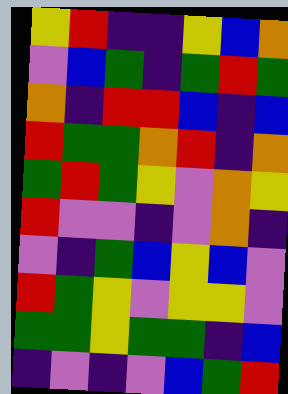[["yellow", "red", "indigo", "indigo", "yellow", "blue", "orange"], ["violet", "blue", "green", "indigo", "green", "red", "green"], ["orange", "indigo", "red", "red", "blue", "indigo", "blue"], ["red", "green", "green", "orange", "red", "indigo", "orange"], ["green", "red", "green", "yellow", "violet", "orange", "yellow"], ["red", "violet", "violet", "indigo", "violet", "orange", "indigo"], ["violet", "indigo", "green", "blue", "yellow", "blue", "violet"], ["red", "green", "yellow", "violet", "yellow", "yellow", "violet"], ["green", "green", "yellow", "green", "green", "indigo", "blue"], ["indigo", "violet", "indigo", "violet", "blue", "green", "red"]]